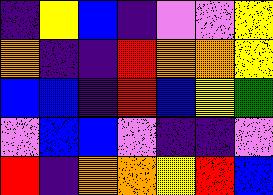[["indigo", "yellow", "blue", "indigo", "violet", "violet", "yellow"], ["orange", "indigo", "indigo", "red", "orange", "orange", "yellow"], ["blue", "blue", "indigo", "red", "blue", "yellow", "green"], ["violet", "blue", "blue", "violet", "indigo", "indigo", "violet"], ["red", "indigo", "orange", "orange", "yellow", "red", "blue"]]